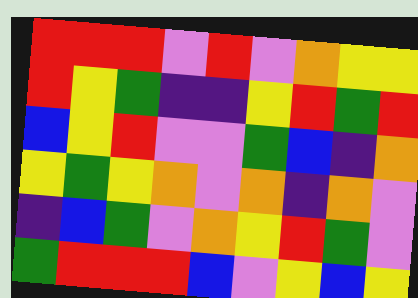[["red", "red", "red", "violet", "red", "violet", "orange", "yellow", "yellow"], ["red", "yellow", "green", "indigo", "indigo", "yellow", "red", "green", "red"], ["blue", "yellow", "red", "violet", "violet", "green", "blue", "indigo", "orange"], ["yellow", "green", "yellow", "orange", "violet", "orange", "indigo", "orange", "violet"], ["indigo", "blue", "green", "violet", "orange", "yellow", "red", "green", "violet"], ["green", "red", "red", "red", "blue", "violet", "yellow", "blue", "yellow"]]